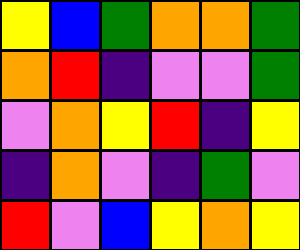[["yellow", "blue", "green", "orange", "orange", "green"], ["orange", "red", "indigo", "violet", "violet", "green"], ["violet", "orange", "yellow", "red", "indigo", "yellow"], ["indigo", "orange", "violet", "indigo", "green", "violet"], ["red", "violet", "blue", "yellow", "orange", "yellow"]]